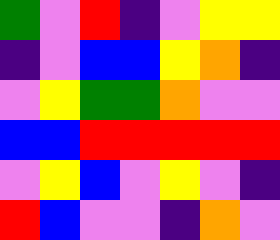[["green", "violet", "red", "indigo", "violet", "yellow", "yellow"], ["indigo", "violet", "blue", "blue", "yellow", "orange", "indigo"], ["violet", "yellow", "green", "green", "orange", "violet", "violet"], ["blue", "blue", "red", "red", "red", "red", "red"], ["violet", "yellow", "blue", "violet", "yellow", "violet", "indigo"], ["red", "blue", "violet", "violet", "indigo", "orange", "violet"]]